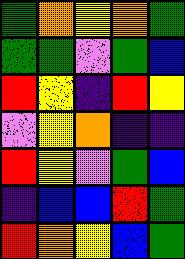[["green", "orange", "yellow", "orange", "green"], ["green", "green", "violet", "green", "blue"], ["red", "yellow", "indigo", "red", "yellow"], ["violet", "yellow", "orange", "indigo", "indigo"], ["red", "yellow", "violet", "green", "blue"], ["indigo", "blue", "blue", "red", "green"], ["red", "orange", "yellow", "blue", "green"]]